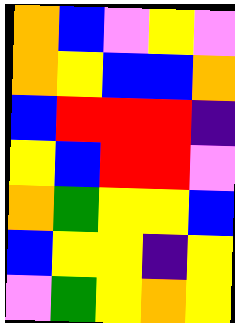[["orange", "blue", "violet", "yellow", "violet"], ["orange", "yellow", "blue", "blue", "orange"], ["blue", "red", "red", "red", "indigo"], ["yellow", "blue", "red", "red", "violet"], ["orange", "green", "yellow", "yellow", "blue"], ["blue", "yellow", "yellow", "indigo", "yellow"], ["violet", "green", "yellow", "orange", "yellow"]]